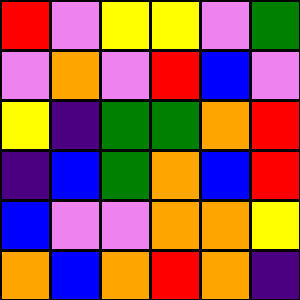[["red", "violet", "yellow", "yellow", "violet", "green"], ["violet", "orange", "violet", "red", "blue", "violet"], ["yellow", "indigo", "green", "green", "orange", "red"], ["indigo", "blue", "green", "orange", "blue", "red"], ["blue", "violet", "violet", "orange", "orange", "yellow"], ["orange", "blue", "orange", "red", "orange", "indigo"]]